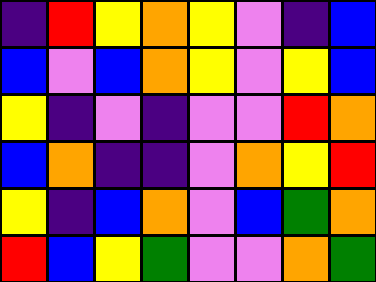[["indigo", "red", "yellow", "orange", "yellow", "violet", "indigo", "blue"], ["blue", "violet", "blue", "orange", "yellow", "violet", "yellow", "blue"], ["yellow", "indigo", "violet", "indigo", "violet", "violet", "red", "orange"], ["blue", "orange", "indigo", "indigo", "violet", "orange", "yellow", "red"], ["yellow", "indigo", "blue", "orange", "violet", "blue", "green", "orange"], ["red", "blue", "yellow", "green", "violet", "violet", "orange", "green"]]